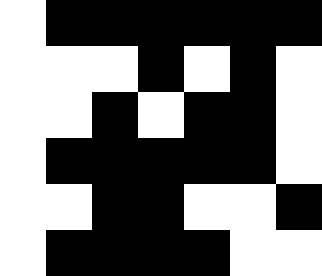[["white", "black", "black", "black", "black", "black", "black"], ["white", "white", "white", "black", "white", "black", "white"], ["white", "white", "black", "white", "black", "black", "white"], ["white", "black", "black", "black", "black", "black", "white"], ["white", "white", "black", "black", "white", "white", "black"], ["white", "black", "black", "black", "black", "white", "white"]]